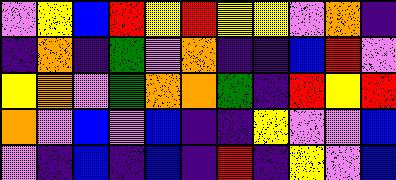[["violet", "yellow", "blue", "red", "yellow", "red", "yellow", "yellow", "violet", "orange", "indigo"], ["indigo", "orange", "indigo", "green", "violet", "orange", "indigo", "indigo", "blue", "red", "violet"], ["yellow", "orange", "violet", "green", "orange", "orange", "green", "indigo", "red", "yellow", "red"], ["orange", "violet", "blue", "violet", "blue", "indigo", "indigo", "yellow", "violet", "violet", "blue"], ["violet", "indigo", "blue", "indigo", "blue", "indigo", "red", "indigo", "yellow", "violet", "blue"]]